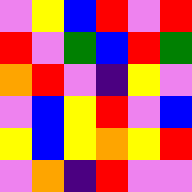[["violet", "yellow", "blue", "red", "violet", "red"], ["red", "violet", "green", "blue", "red", "green"], ["orange", "red", "violet", "indigo", "yellow", "violet"], ["violet", "blue", "yellow", "red", "violet", "blue"], ["yellow", "blue", "yellow", "orange", "yellow", "red"], ["violet", "orange", "indigo", "red", "violet", "violet"]]